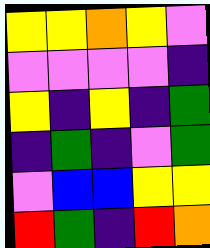[["yellow", "yellow", "orange", "yellow", "violet"], ["violet", "violet", "violet", "violet", "indigo"], ["yellow", "indigo", "yellow", "indigo", "green"], ["indigo", "green", "indigo", "violet", "green"], ["violet", "blue", "blue", "yellow", "yellow"], ["red", "green", "indigo", "red", "orange"]]